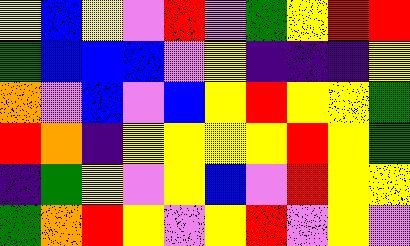[["yellow", "blue", "yellow", "violet", "red", "violet", "green", "yellow", "red", "red"], ["green", "blue", "blue", "blue", "violet", "yellow", "indigo", "indigo", "indigo", "yellow"], ["orange", "violet", "blue", "violet", "blue", "yellow", "red", "yellow", "yellow", "green"], ["red", "orange", "indigo", "yellow", "yellow", "yellow", "yellow", "red", "yellow", "green"], ["indigo", "green", "yellow", "violet", "yellow", "blue", "violet", "red", "yellow", "yellow"], ["green", "orange", "red", "yellow", "violet", "yellow", "red", "violet", "yellow", "violet"]]